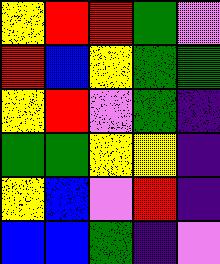[["yellow", "red", "red", "green", "violet"], ["red", "blue", "yellow", "green", "green"], ["yellow", "red", "violet", "green", "indigo"], ["green", "green", "yellow", "yellow", "indigo"], ["yellow", "blue", "violet", "red", "indigo"], ["blue", "blue", "green", "indigo", "violet"]]